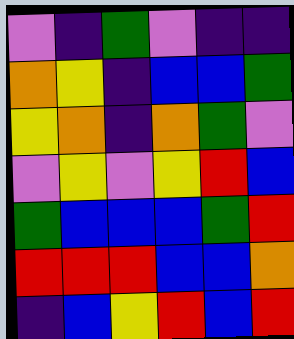[["violet", "indigo", "green", "violet", "indigo", "indigo"], ["orange", "yellow", "indigo", "blue", "blue", "green"], ["yellow", "orange", "indigo", "orange", "green", "violet"], ["violet", "yellow", "violet", "yellow", "red", "blue"], ["green", "blue", "blue", "blue", "green", "red"], ["red", "red", "red", "blue", "blue", "orange"], ["indigo", "blue", "yellow", "red", "blue", "red"]]